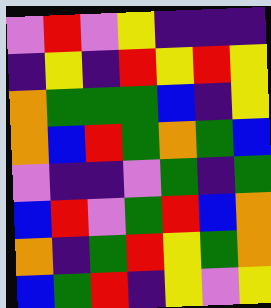[["violet", "red", "violet", "yellow", "indigo", "indigo", "indigo"], ["indigo", "yellow", "indigo", "red", "yellow", "red", "yellow"], ["orange", "green", "green", "green", "blue", "indigo", "yellow"], ["orange", "blue", "red", "green", "orange", "green", "blue"], ["violet", "indigo", "indigo", "violet", "green", "indigo", "green"], ["blue", "red", "violet", "green", "red", "blue", "orange"], ["orange", "indigo", "green", "red", "yellow", "green", "orange"], ["blue", "green", "red", "indigo", "yellow", "violet", "yellow"]]